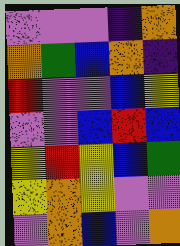[["violet", "violet", "violet", "indigo", "orange"], ["orange", "green", "blue", "orange", "indigo"], ["red", "violet", "violet", "blue", "yellow"], ["violet", "violet", "blue", "red", "blue"], ["yellow", "red", "yellow", "blue", "green"], ["yellow", "orange", "yellow", "violet", "violet"], ["violet", "orange", "blue", "violet", "orange"]]